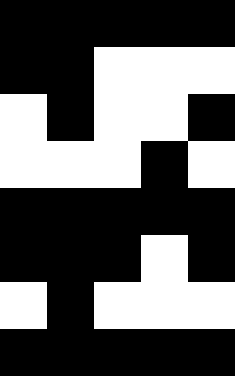[["black", "black", "black", "black", "black"], ["black", "black", "white", "white", "white"], ["white", "black", "white", "white", "black"], ["white", "white", "white", "black", "white"], ["black", "black", "black", "black", "black"], ["black", "black", "black", "white", "black"], ["white", "black", "white", "white", "white"], ["black", "black", "black", "black", "black"]]